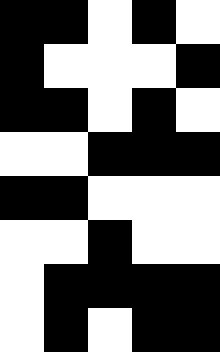[["black", "black", "white", "black", "white"], ["black", "white", "white", "white", "black"], ["black", "black", "white", "black", "white"], ["white", "white", "black", "black", "black"], ["black", "black", "white", "white", "white"], ["white", "white", "black", "white", "white"], ["white", "black", "black", "black", "black"], ["white", "black", "white", "black", "black"]]